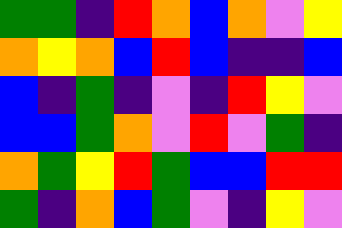[["green", "green", "indigo", "red", "orange", "blue", "orange", "violet", "yellow"], ["orange", "yellow", "orange", "blue", "red", "blue", "indigo", "indigo", "blue"], ["blue", "indigo", "green", "indigo", "violet", "indigo", "red", "yellow", "violet"], ["blue", "blue", "green", "orange", "violet", "red", "violet", "green", "indigo"], ["orange", "green", "yellow", "red", "green", "blue", "blue", "red", "red"], ["green", "indigo", "orange", "blue", "green", "violet", "indigo", "yellow", "violet"]]